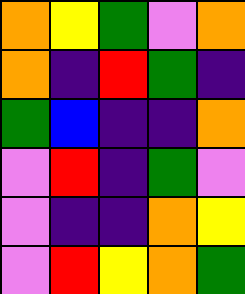[["orange", "yellow", "green", "violet", "orange"], ["orange", "indigo", "red", "green", "indigo"], ["green", "blue", "indigo", "indigo", "orange"], ["violet", "red", "indigo", "green", "violet"], ["violet", "indigo", "indigo", "orange", "yellow"], ["violet", "red", "yellow", "orange", "green"]]